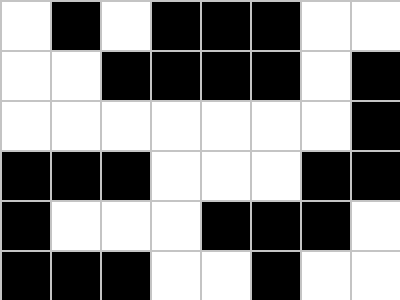[["white", "black", "white", "black", "black", "black", "white", "white"], ["white", "white", "black", "black", "black", "black", "white", "black"], ["white", "white", "white", "white", "white", "white", "white", "black"], ["black", "black", "black", "white", "white", "white", "black", "black"], ["black", "white", "white", "white", "black", "black", "black", "white"], ["black", "black", "black", "white", "white", "black", "white", "white"]]